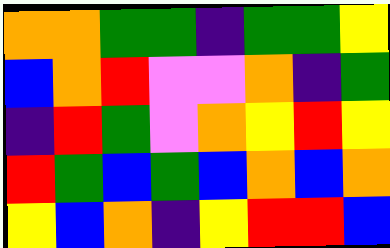[["orange", "orange", "green", "green", "indigo", "green", "green", "yellow"], ["blue", "orange", "red", "violet", "violet", "orange", "indigo", "green"], ["indigo", "red", "green", "violet", "orange", "yellow", "red", "yellow"], ["red", "green", "blue", "green", "blue", "orange", "blue", "orange"], ["yellow", "blue", "orange", "indigo", "yellow", "red", "red", "blue"]]